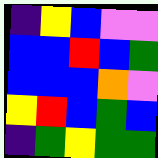[["indigo", "yellow", "blue", "violet", "violet"], ["blue", "blue", "red", "blue", "green"], ["blue", "blue", "blue", "orange", "violet"], ["yellow", "red", "blue", "green", "blue"], ["indigo", "green", "yellow", "green", "green"]]